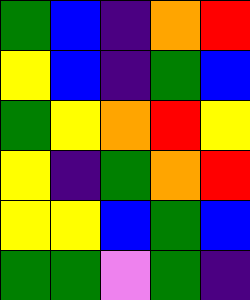[["green", "blue", "indigo", "orange", "red"], ["yellow", "blue", "indigo", "green", "blue"], ["green", "yellow", "orange", "red", "yellow"], ["yellow", "indigo", "green", "orange", "red"], ["yellow", "yellow", "blue", "green", "blue"], ["green", "green", "violet", "green", "indigo"]]